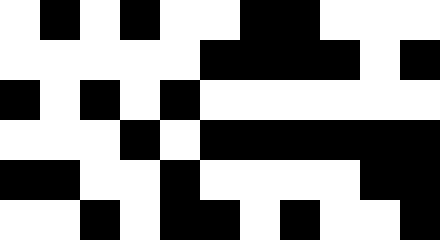[["white", "black", "white", "black", "white", "white", "black", "black", "white", "white", "white"], ["white", "white", "white", "white", "white", "black", "black", "black", "black", "white", "black"], ["black", "white", "black", "white", "black", "white", "white", "white", "white", "white", "white"], ["white", "white", "white", "black", "white", "black", "black", "black", "black", "black", "black"], ["black", "black", "white", "white", "black", "white", "white", "white", "white", "black", "black"], ["white", "white", "black", "white", "black", "black", "white", "black", "white", "white", "black"]]